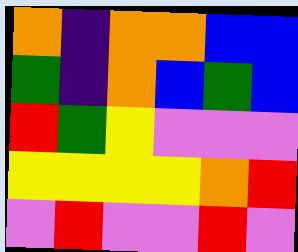[["orange", "indigo", "orange", "orange", "blue", "blue"], ["green", "indigo", "orange", "blue", "green", "blue"], ["red", "green", "yellow", "violet", "violet", "violet"], ["yellow", "yellow", "yellow", "yellow", "orange", "red"], ["violet", "red", "violet", "violet", "red", "violet"]]